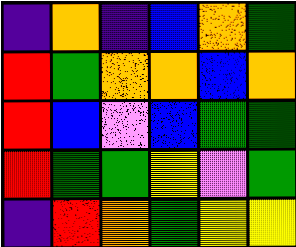[["indigo", "orange", "indigo", "blue", "orange", "green"], ["red", "green", "orange", "orange", "blue", "orange"], ["red", "blue", "violet", "blue", "green", "green"], ["red", "green", "green", "yellow", "violet", "green"], ["indigo", "red", "orange", "green", "yellow", "yellow"]]